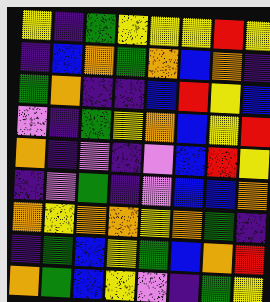[["yellow", "indigo", "green", "yellow", "yellow", "yellow", "red", "yellow"], ["indigo", "blue", "orange", "green", "orange", "blue", "orange", "indigo"], ["green", "orange", "indigo", "indigo", "blue", "red", "yellow", "blue"], ["violet", "indigo", "green", "yellow", "orange", "blue", "yellow", "red"], ["orange", "indigo", "violet", "indigo", "violet", "blue", "red", "yellow"], ["indigo", "violet", "green", "indigo", "violet", "blue", "blue", "orange"], ["orange", "yellow", "orange", "orange", "yellow", "orange", "green", "indigo"], ["indigo", "green", "blue", "yellow", "green", "blue", "orange", "red"], ["orange", "green", "blue", "yellow", "violet", "indigo", "green", "yellow"]]